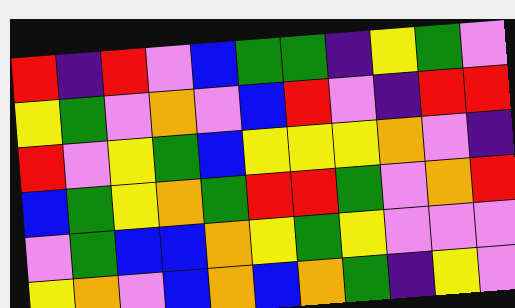[["red", "indigo", "red", "violet", "blue", "green", "green", "indigo", "yellow", "green", "violet"], ["yellow", "green", "violet", "orange", "violet", "blue", "red", "violet", "indigo", "red", "red"], ["red", "violet", "yellow", "green", "blue", "yellow", "yellow", "yellow", "orange", "violet", "indigo"], ["blue", "green", "yellow", "orange", "green", "red", "red", "green", "violet", "orange", "red"], ["violet", "green", "blue", "blue", "orange", "yellow", "green", "yellow", "violet", "violet", "violet"], ["yellow", "orange", "violet", "blue", "orange", "blue", "orange", "green", "indigo", "yellow", "violet"]]